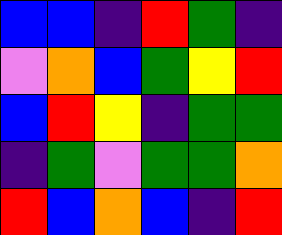[["blue", "blue", "indigo", "red", "green", "indigo"], ["violet", "orange", "blue", "green", "yellow", "red"], ["blue", "red", "yellow", "indigo", "green", "green"], ["indigo", "green", "violet", "green", "green", "orange"], ["red", "blue", "orange", "blue", "indigo", "red"]]